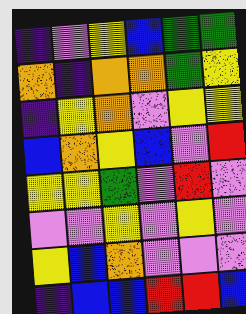[["indigo", "violet", "yellow", "blue", "green", "green"], ["orange", "indigo", "orange", "orange", "green", "yellow"], ["indigo", "yellow", "orange", "violet", "yellow", "yellow"], ["blue", "orange", "yellow", "blue", "violet", "red"], ["yellow", "yellow", "green", "violet", "red", "violet"], ["violet", "violet", "yellow", "violet", "yellow", "violet"], ["yellow", "blue", "orange", "violet", "violet", "violet"], ["indigo", "blue", "blue", "red", "red", "blue"]]